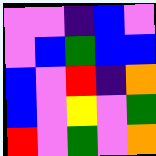[["violet", "violet", "indigo", "blue", "violet"], ["violet", "blue", "green", "blue", "blue"], ["blue", "violet", "red", "indigo", "orange"], ["blue", "violet", "yellow", "violet", "green"], ["red", "violet", "green", "violet", "orange"]]